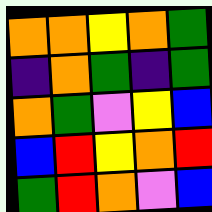[["orange", "orange", "yellow", "orange", "green"], ["indigo", "orange", "green", "indigo", "green"], ["orange", "green", "violet", "yellow", "blue"], ["blue", "red", "yellow", "orange", "red"], ["green", "red", "orange", "violet", "blue"]]